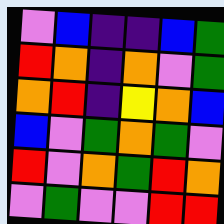[["violet", "blue", "indigo", "indigo", "blue", "green"], ["red", "orange", "indigo", "orange", "violet", "green"], ["orange", "red", "indigo", "yellow", "orange", "blue"], ["blue", "violet", "green", "orange", "green", "violet"], ["red", "violet", "orange", "green", "red", "orange"], ["violet", "green", "violet", "violet", "red", "red"]]